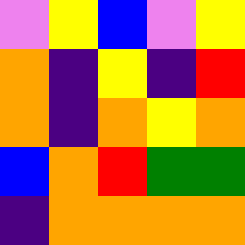[["violet", "yellow", "blue", "violet", "yellow"], ["orange", "indigo", "yellow", "indigo", "red"], ["orange", "indigo", "orange", "yellow", "orange"], ["blue", "orange", "red", "green", "green"], ["indigo", "orange", "orange", "orange", "orange"]]